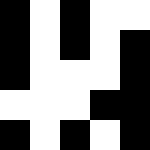[["black", "white", "black", "white", "white"], ["black", "white", "black", "white", "black"], ["black", "white", "white", "white", "black"], ["white", "white", "white", "black", "black"], ["black", "white", "black", "white", "black"]]